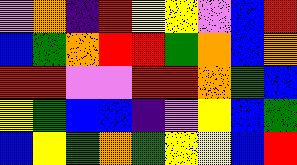[["violet", "orange", "indigo", "red", "yellow", "yellow", "violet", "blue", "red"], ["blue", "green", "orange", "red", "red", "green", "orange", "blue", "orange"], ["red", "red", "violet", "violet", "red", "red", "orange", "green", "blue"], ["yellow", "green", "blue", "blue", "indigo", "violet", "yellow", "blue", "green"], ["blue", "yellow", "green", "orange", "green", "yellow", "yellow", "blue", "red"]]